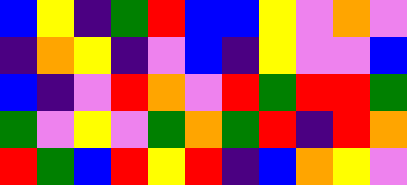[["blue", "yellow", "indigo", "green", "red", "blue", "blue", "yellow", "violet", "orange", "violet"], ["indigo", "orange", "yellow", "indigo", "violet", "blue", "indigo", "yellow", "violet", "violet", "blue"], ["blue", "indigo", "violet", "red", "orange", "violet", "red", "green", "red", "red", "green"], ["green", "violet", "yellow", "violet", "green", "orange", "green", "red", "indigo", "red", "orange"], ["red", "green", "blue", "red", "yellow", "red", "indigo", "blue", "orange", "yellow", "violet"]]